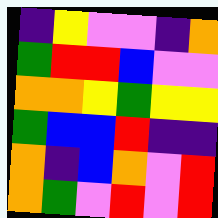[["indigo", "yellow", "violet", "violet", "indigo", "orange"], ["green", "red", "red", "blue", "violet", "violet"], ["orange", "orange", "yellow", "green", "yellow", "yellow"], ["green", "blue", "blue", "red", "indigo", "indigo"], ["orange", "indigo", "blue", "orange", "violet", "red"], ["orange", "green", "violet", "red", "violet", "red"]]